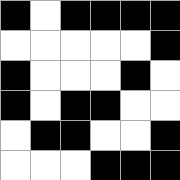[["black", "white", "black", "black", "black", "black"], ["white", "white", "white", "white", "white", "black"], ["black", "white", "white", "white", "black", "white"], ["black", "white", "black", "black", "white", "white"], ["white", "black", "black", "white", "white", "black"], ["white", "white", "white", "black", "black", "black"]]